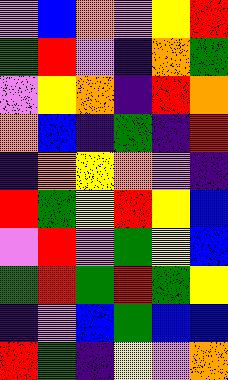[["violet", "blue", "orange", "violet", "yellow", "red"], ["green", "red", "violet", "indigo", "orange", "green"], ["violet", "yellow", "orange", "indigo", "red", "orange"], ["orange", "blue", "indigo", "green", "indigo", "red"], ["indigo", "orange", "yellow", "orange", "violet", "indigo"], ["red", "green", "yellow", "red", "yellow", "blue"], ["violet", "red", "violet", "green", "yellow", "blue"], ["green", "red", "green", "red", "green", "yellow"], ["indigo", "violet", "blue", "green", "blue", "blue"], ["red", "green", "indigo", "yellow", "violet", "orange"]]